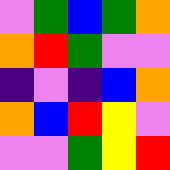[["violet", "green", "blue", "green", "orange"], ["orange", "red", "green", "violet", "violet"], ["indigo", "violet", "indigo", "blue", "orange"], ["orange", "blue", "red", "yellow", "violet"], ["violet", "violet", "green", "yellow", "red"]]